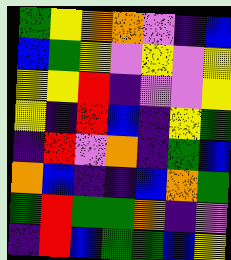[["green", "yellow", "orange", "orange", "violet", "indigo", "blue"], ["blue", "green", "yellow", "violet", "yellow", "violet", "yellow"], ["yellow", "yellow", "red", "indigo", "violet", "violet", "yellow"], ["yellow", "indigo", "red", "blue", "indigo", "yellow", "green"], ["indigo", "red", "violet", "orange", "indigo", "green", "blue"], ["orange", "blue", "indigo", "indigo", "blue", "orange", "green"], ["green", "red", "green", "green", "orange", "indigo", "violet"], ["indigo", "red", "blue", "green", "green", "blue", "yellow"]]